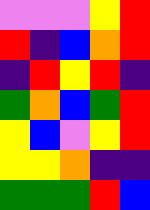[["violet", "violet", "violet", "yellow", "red"], ["red", "indigo", "blue", "orange", "red"], ["indigo", "red", "yellow", "red", "indigo"], ["green", "orange", "blue", "green", "red"], ["yellow", "blue", "violet", "yellow", "red"], ["yellow", "yellow", "orange", "indigo", "indigo"], ["green", "green", "green", "red", "blue"]]